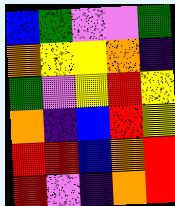[["blue", "green", "violet", "violet", "green"], ["orange", "yellow", "yellow", "orange", "indigo"], ["green", "violet", "yellow", "red", "yellow"], ["orange", "indigo", "blue", "red", "yellow"], ["red", "red", "blue", "orange", "red"], ["red", "violet", "indigo", "orange", "red"]]